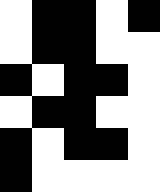[["white", "black", "black", "white", "black"], ["white", "black", "black", "white", "white"], ["black", "white", "black", "black", "white"], ["white", "black", "black", "white", "white"], ["black", "white", "black", "black", "white"], ["black", "white", "white", "white", "white"]]